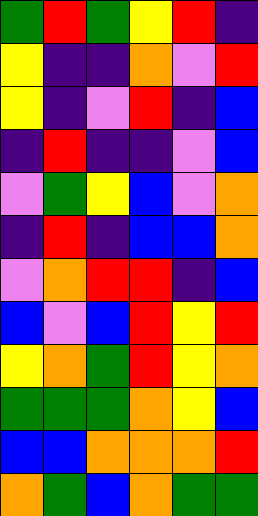[["green", "red", "green", "yellow", "red", "indigo"], ["yellow", "indigo", "indigo", "orange", "violet", "red"], ["yellow", "indigo", "violet", "red", "indigo", "blue"], ["indigo", "red", "indigo", "indigo", "violet", "blue"], ["violet", "green", "yellow", "blue", "violet", "orange"], ["indigo", "red", "indigo", "blue", "blue", "orange"], ["violet", "orange", "red", "red", "indigo", "blue"], ["blue", "violet", "blue", "red", "yellow", "red"], ["yellow", "orange", "green", "red", "yellow", "orange"], ["green", "green", "green", "orange", "yellow", "blue"], ["blue", "blue", "orange", "orange", "orange", "red"], ["orange", "green", "blue", "orange", "green", "green"]]